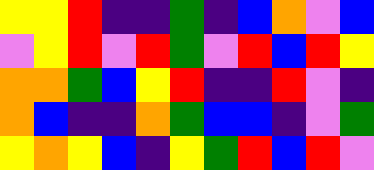[["yellow", "yellow", "red", "indigo", "indigo", "green", "indigo", "blue", "orange", "violet", "blue"], ["violet", "yellow", "red", "violet", "red", "green", "violet", "red", "blue", "red", "yellow"], ["orange", "orange", "green", "blue", "yellow", "red", "indigo", "indigo", "red", "violet", "indigo"], ["orange", "blue", "indigo", "indigo", "orange", "green", "blue", "blue", "indigo", "violet", "green"], ["yellow", "orange", "yellow", "blue", "indigo", "yellow", "green", "red", "blue", "red", "violet"]]